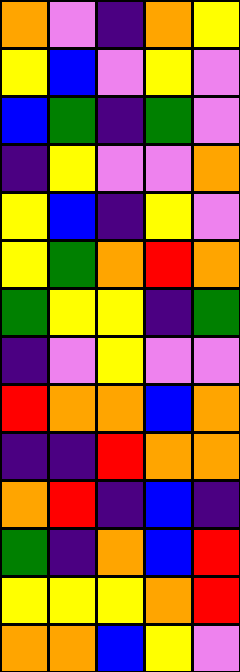[["orange", "violet", "indigo", "orange", "yellow"], ["yellow", "blue", "violet", "yellow", "violet"], ["blue", "green", "indigo", "green", "violet"], ["indigo", "yellow", "violet", "violet", "orange"], ["yellow", "blue", "indigo", "yellow", "violet"], ["yellow", "green", "orange", "red", "orange"], ["green", "yellow", "yellow", "indigo", "green"], ["indigo", "violet", "yellow", "violet", "violet"], ["red", "orange", "orange", "blue", "orange"], ["indigo", "indigo", "red", "orange", "orange"], ["orange", "red", "indigo", "blue", "indigo"], ["green", "indigo", "orange", "blue", "red"], ["yellow", "yellow", "yellow", "orange", "red"], ["orange", "orange", "blue", "yellow", "violet"]]